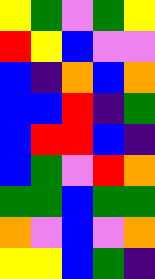[["yellow", "green", "violet", "green", "yellow"], ["red", "yellow", "blue", "violet", "violet"], ["blue", "indigo", "orange", "blue", "orange"], ["blue", "blue", "red", "indigo", "green"], ["blue", "red", "red", "blue", "indigo"], ["blue", "green", "violet", "red", "orange"], ["green", "green", "blue", "green", "green"], ["orange", "violet", "blue", "violet", "orange"], ["yellow", "yellow", "blue", "green", "indigo"]]